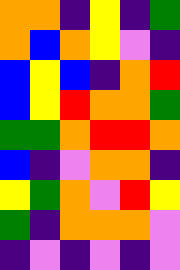[["orange", "orange", "indigo", "yellow", "indigo", "green"], ["orange", "blue", "orange", "yellow", "violet", "indigo"], ["blue", "yellow", "blue", "indigo", "orange", "red"], ["blue", "yellow", "red", "orange", "orange", "green"], ["green", "green", "orange", "red", "red", "orange"], ["blue", "indigo", "violet", "orange", "orange", "indigo"], ["yellow", "green", "orange", "violet", "red", "yellow"], ["green", "indigo", "orange", "orange", "orange", "violet"], ["indigo", "violet", "indigo", "violet", "indigo", "violet"]]